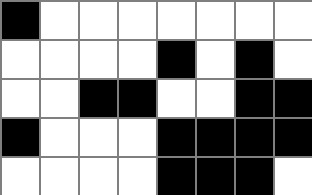[["black", "white", "white", "white", "white", "white", "white", "white"], ["white", "white", "white", "white", "black", "white", "black", "white"], ["white", "white", "black", "black", "white", "white", "black", "black"], ["black", "white", "white", "white", "black", "black", "black", "black"], ["white", "white", "white", "white", "black", "black", "black", "white"]]